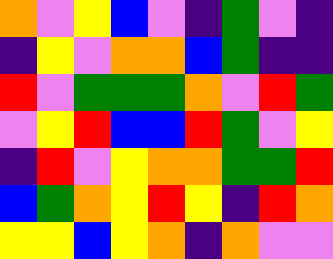[["orange", "violet", "yellow", "blue", "violet", "indigo", "green", "violet", "indigo"], ["indigo", "yellow", "violet", "orange", "orange", "blue", "green", "indigo", "indigo"], ["red", "violet", "green", "green", "green", "orange", "violet", "red", "green"], ["violet", "yellow", "red", "blue", "blue", "red", "green", "violet", "yellow"], ["indigo", "red", "violet", "yellow", "orange", "orange", "green", "green", "red"], ["blue", "green", "orange", "yellow", "red", "yellow", "indigo", "red", "orange"], ["yellow", "yellow", "blue", "yellow", "orange", "indigo", "orange", "violet", "violet"]]